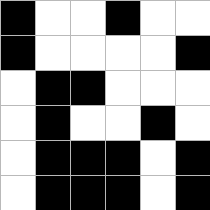[["black", "white", "white", "black", "white", "white"], ["black", "white", "white", "white", "white", "black"], ["white", "black", "black", "white", "white", "white"], ["white", "black", "white", "white", "black", "white"], ["white", "black", "black", "black", "white", "black"], ["white", "black", "black", "black", "white", "black"]]